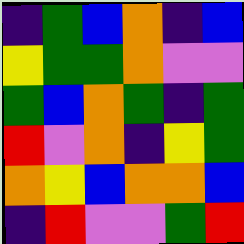[["indigo", "green", "blue", "orange", "indigo", "blue"], ["yellow", "green", "green", "orange", "violet", "violet"], ["green", "blue", "orange", "green", "indigo", "green"], ["red", "violet", "orange", "indigo", "yellow", "green"], ["orange", "yellow", "blue", "orange", "orange", "blue"], ["indigo", "red", "violet", "violet", "green", "red"]]